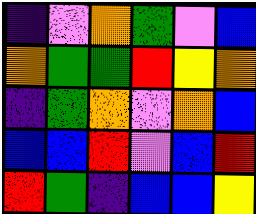[["indigo", "violet", "orange", "green", "violet", "blue"], ["orange", "green", "green", "red", "yellow", "orange"], ["indigo", "green", "orange", "violet", "orange", "blue"], ["blue", "blue", "red", "violet", "blue", "red"], ["red", "green", "indigo", "blue", "blue", "yellow"]]